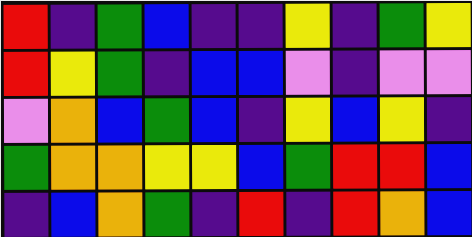[["red", "indigo", "green", "blue", "indigo", "indigo", "yellow", "indigo", "green", "yellow"], ["red", "yellow", "green", "indigo", "blue", "blue", "violet", "indigo", "violet", "violet"], ["violet", "orange", "blue", "green", "blue", "indigo", "yellow", "blue", "yellow", "indigo"], ["green", "orange", "orange", "yellow", "yellow", "blue", "green", "red", "red", "blue"], ["indigo", "blue", "orange", "green", "indigo", "red", "indigo", "red", "orange", "blue"]]